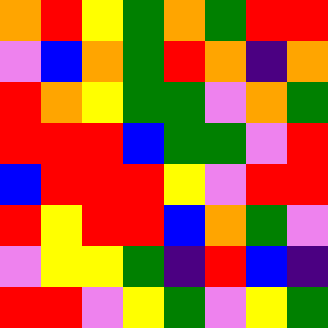[["orange", "red", "yellow", "green", "orange", "green", "red", "red"], ["violet", "blue", "orange", "green", "red", "orange", "indigo", "orange"], ["red", "orange", "yellow", "green", "green", "violet", "orange", "green"], ["red", "red", "red", "blue", "green", "green", "violet", "red"], ["blue", "red", "red", "red", "yellow", "violet", "red", "red"], ["red", "yellow", "red", "red", "blue", "orange", "green", "violet"], ["violet", "yellow", "yellow", "green", "indigo", "red", "blue", "indigo"], ["red", "red", "violet", "yellow", "green", "violet", "yellow", "green"]]